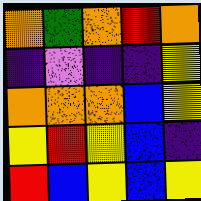[["orange", "green", "orange", "red", "orange"], ["indigo", "violet", "indigo", "indigo", "yellow"], ["orange", "orange", "orange", "blue", "yellow"], ["yellow", "red", "yellow", "blue", "indigo"], ["red", "blue", "yellow", "blue", "yellow"]]